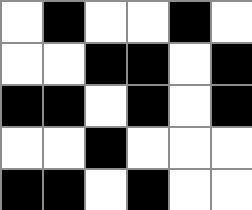[["white", "black", "white", "white", "black", "white"], ["white", "white", "black", "black", "white", "black"], ["black", "black", "white", "black", "white", "black"], ["white", "white", "black", "white", "white", "white"], ["black", "black", "white", "black", "white", "white"]]